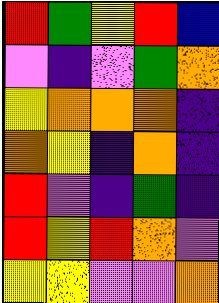[["red", "green", "yellow", "red", "blue"], ["violet", "indigo", "violet", "green", "orange"], ["yellow", "orange", "orange", "orange", "indigo"], ["orange", "yellow", "indigo", "orange", "indigo"], ["red", "violet", "indigo", "green", "indigo"], ["red", "yellow", "red", "orange", "violet"], ["yellow", "yellow", "violet", "violet", "orange"]]